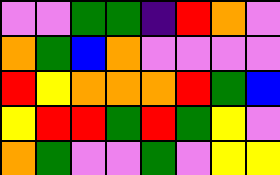[["violet", "violet", "green", "green", "indigo", "red", "orange", "violet"], ["orange", "green", "blue", "orange", "violet", "violet", "violet", "violet"], ["red", "yellow", "orange", "orange", "orange", "red", "green", "blue"], ["yellow", "red", "red", "green", "red", "green", "yellow", "violet"], ["orange", "green", "violet", "violet", "green", "violet", "yellow", "yellow"]]